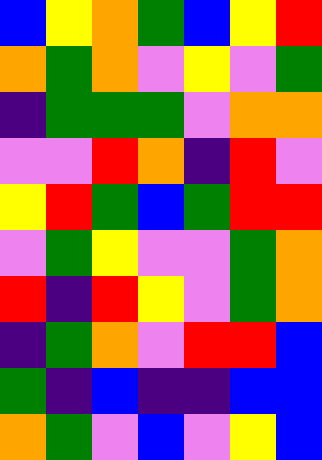[["blue", "yellow", "orange", "green", "blue", "yellow", "red"], ["orange", "green", "orange", "violet", "yellow", "violet", "green"], ["indigo", "green", "green", "green", "violet", "orange", "orange"], ["violet", "violet", "red", "orange", "indigo", "red", "violet"], ["yellow", "red", "green", "blue", "green", "red", "red"], ["violet", "green", "yellow", "violet", "violet", "green", "orange"], ["red", "indigo", "red", "yellow", "violet", "green", "orange"], ["indigo", "green", "orange", "violet", "red", "red", "blue"], ["green", "indigo", "blue", "indigo", "indigo", "blue", "blue"], ["orange", "green", "violet", "blue", "violet", "yellow", "blue"]]